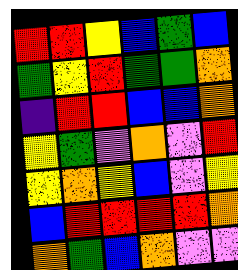[["red", "red", "yellow", "blue", "green", "blue"], ["green", "yellow", "red", "green", "green", "orange"], ["indigo", "red", "red", "blue", "blue", "orange"], ["yellow", "green", "violet", "orange", "violet", "red"], ["yellow", "orange", "yellow", "blue", "violet", "yellow"], ["blue", "red", "red", "red", "red", "orange"], ["orange", "green", "blue", "orange", "violet", "violet"]]